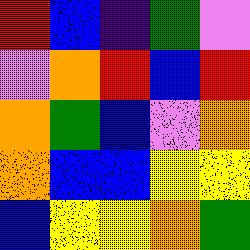[["red", "blue", "indigo", "green", "violet"], ["violet", "orange", "red", "blue", "red"], ["orange", "green", "blue", "violet", "orange"], ["orange", "blue", "blue", "yellow", "yellow"], ["blue", "yellow", "yellow", "orange", "green"]]